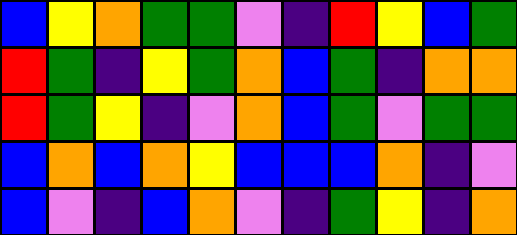[["blue", "yellow", "orange", "green", "green", "violet", "indigo", "red", "yellow", "blue", "green"], ["red", "green", "indigo", "yellow", "green", "orange", "blue", "green", "indigo", "orange", "orange"], ["red", "green", "yellow", "indigo", "violet", "orange", "blue", "green", "violet", "green", "green"], ["blue", "orange", "blue", "orange", "yellow", "blue", "blue", "blue", "orange", "indigo", "violet"], ["blue", "violet", "indigo", "blue", "orange", "violet", "indigo", "green", "yellow", "indigo", "orange"]]